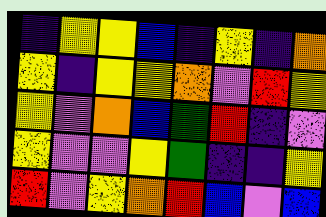[["indigo", "yellow", "yellow", "blue", "indigo", "yellow", "indigo", "orange"], ["yellow", "indigo", "yellow", "yellow", "orange", "violet", "red", "yellow"], ["yellow", "violet", "orange", "blue", "green", "red", "indigo", "violet"], ["yellow", "violet", "violet", "yellow", "green", "indigo", "indigo", "yellow"], ["red", "violet", "yellow", "orange", "red", "blue", "violet", "blue"]]